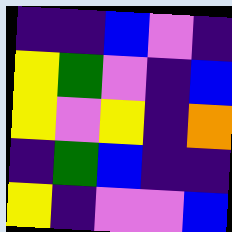[["indigo", "indigo", "blue", "violet", "indigo"], ["yellow", "green", "violet", "indigo", "blue"], ["yellow", "violet", "yellow", "indigo", "orange"], ["indigo", "green", "blue", "indigo", "indigo"], ["yellow", "indigo", "violet", "violet", "blue"]]